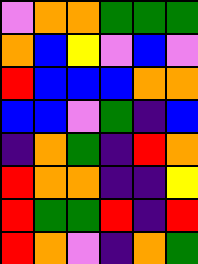[["violet", "orange", "orange", "green", "green", "green"], ["orange", "blue", "yellow", "violet", "blue", "violet"], ["red", "blue", "blue", "blue", "orange", "orange"], ["blue", "blue", "violet", "green", "indigo", "blue"], ["indigo", "orange", "green", "indigo", "red", "orange"], ["red", "orange", "orange", "indigo", "indigo", "yellow"], ["red", "green", "green", "red", "indigo", "red"], ["red", "orange", "violet", "indigo", "orange", "green"]]